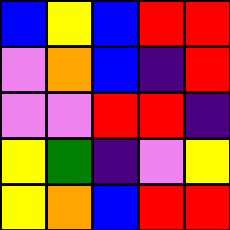[["blue", "yellow", "blue", "red", "red"], ["violet", "orange", "blue", "indigo", "red"], ["violet", "violet", "red", "red", "indigo"], ["yellow", "green", "indigo", "violet", "yellow"], ["yellow", "orange", "blue", "red", "red"]]